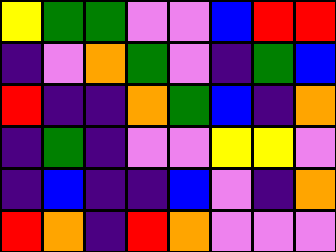[["yellow", "green", "green", "violet", "violet", "blue", "red", "red"], ["indigo", "violet", "orange", "green", "violet", "indigo", "green", "blue"], ["red", "indigo", "indigo", "orange", "green", "blue", "indigo", "orange"], ["indigo", "green", "indigo", "violet", "violet", "yellow", "yellow", "violet"], ["indigo", "blue", "indigo", "indigo", "blue", "violet", "indigo", "orange"], ["red", "orange", "indigo", "red", "orange", "violet", "violet", "violet"]]